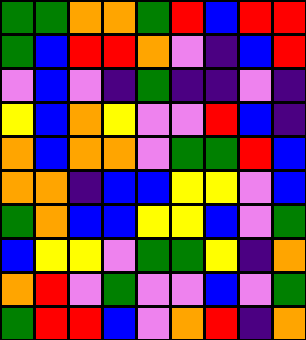[["green", "green", "orange", "orange", "green", "red", "blue", "red", "red"], ["green", "blue", "red", "red", "orange", "violet", "indigo", "blue", "red"], ["violet", "blue", "violet", "indigo", "green", "indigo", "indigo", "violet", "indigo"], ["yellow", "blue", "orange", "yellow", "violet", "violet", "red", "blue", "indigo"], ["orange", "blue", "orange", "orange", "violet", "green", "green", "red", "blue"], ["orange", "orange", "indigo", "blue", "blue", "yellow", "yellow", "violet", "blue"], ["green", "orange", "blue", "blue", "yellow", "yellow", "blue", "violet", "green"], ["blue", "yellow", "yellow", "violet", "green", "green", "yellow", "indigo", "orange"], ["orange", "red", "violet", "green", "violet", "violet", "blue", "violet", "green"], ["green", "red", "red", "blue", "violet", "orange", "red", "indigo", "orange"]]